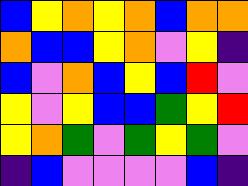[["blue", "yellow", "orange", "yellow", "orange", "blue", "orange", "orange"], ["orange", "blue", "blue", "yellow", "orange", "violet", "yellow", "indigo"], ["blue", "violet", "orange", "blue", "yellow", "blue", "red", "violet"], ["yellow", "violet", "yellow", "blue", "blue", "green", "yellow", "red"], ["yellow", "orange", "green", "violet", "green", "yellow", "green", "violet"], ["indigo", "blue", "violet", "violet", "violet", "violet", "blue", "indigo"]]